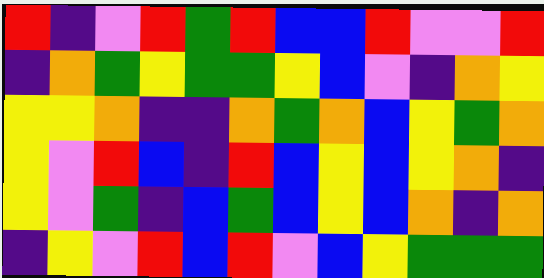[["red", "indigo", "violet", "red", "green", "red", "blue", "blue", "red", "violet", "violet", "red"], ["indigo", "orange", "green", "yellow", "green", "green", "yellow", "blue", "violet", "indigo", "orange", "yellow"], ["yellow", "yellow", "orange", "indigo", "indigo", "orange", "green", "orange", "blue", "yellow", "green", "orange"], ["yellow", "violet", "red", "blue", "indigo", "red", "blue", "yellow", "blue", "yellow", "orange", "indigo"], ["yellow", "violet", "green", "indigo", "blue", "green", "blue", "yellow", "blue", "orange", "indigo", "orange"], ["indigo", "yellow", "violet", "red", "blue", "red", "violet", "blue", "yellow", "green", "green", "green"]]